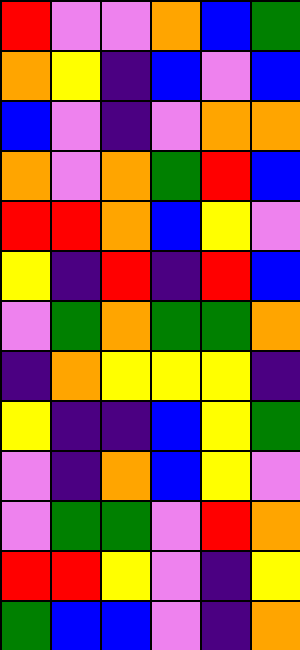[["red", "violet", "violet", "orange", "blue", "green"], ["orange", "yellow", "indigo", "blue", "violet", "blue"], ["blue", "violet", "indigo", "violet", "orange", "orange"], ["orange", "violet", "orange", "green", "red", "blue"], ["red", "red", "orange", "blue", "yellow", "violet"], ["yellow", "indigo", "red", "indigo", "red", "blue"], ["violet", "green", "orange", "green", "green", "orange"], ["indigo", "orange", "yellow", "yellow", "yellow", "indigo"], ["yellow", "indigo", "indigo", "blue", "yellow", "green"], ["violet", "indigo", "orange", "blue", "yellow", "violet"], ["violet", "green", "green", "violet", "red", "orange"], ["red", "red", "yellow", "violet", "indigo", "yellow"], ["green", "blue", "blue", "violet", "indigo", "orange"]]